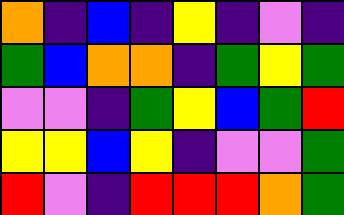[["orange", "indigo", "blue", "indigo", "yellow", "indigo", "violet", "indigo"], ["green", "blue", "orange", "orange", "indigo", "green", "yellow", "green"], ["violet", "violet", "indigo", "green", "yellow", "blue", "green", "red"], ["yellow", "yellow", "blue", "yellow", "indigo", "violet", "violet", "green"], ["red", "violet", "indigo", "red", "red", "red", "orange", "green"]]